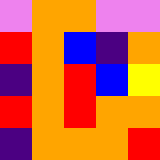[["violet", "orange", "orange", "violet", "violet"], ["red", "orange", "blue", "indigo", "orange"], ["indigo", "orange", "red", "blue", "yellow"], ["red", "orange", "red", "orange", "orange"], ["indigo", "orange", "orange", "orange", "red"]]